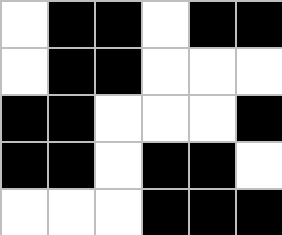[["white", "black", "black", "white", "black", "black"], ["white", "black", "black", "white", "white", "white"], ["black", "black", "white", "white", "white", "black"], ["black", "black", "white", "black", "black", "white"], ["white", "white", "white", "black", "black", "black"]]